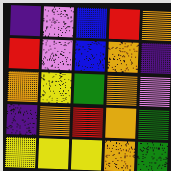[["indigo", "violet", "blue", "red", "orange"], ["red", "violet", "blue", "orange", "indigo"], ["orange", "yellow", "green", "orange", "violet"], ["indigo", "orange", "red", "orange", "green"], ["yellow", "yellow", "yellow", "orange", "green"]]